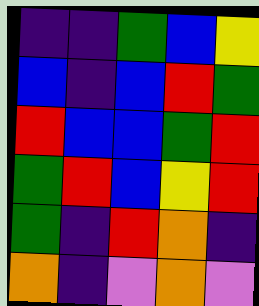[["indigo", "indigo", "green", "blue", "yellow"], ["blue", "indigo", "blue", "red", "green"], ["red", "blue", "blue", "green", "red"], ["green", "red", "blue", "yellow", "red"], ["green", "indigo", "red", "orange", "indigo"], ["orange", "indigo", "violet", "orange", "violet"]]